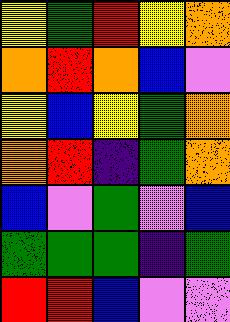[["yellow", "green", "red", "yellow", "orange"], ["orange", "red", "orange", "blue", "violet"], ["yellow", "blue", "yellow", "green", "orange"], ["orange", "red", "indigo", "green", "orange"], ["blue", "violet", "green", "violet", "blue"], ["green", "green", "green", "indigo", "green"], ["red", "red", "blue", "violet", "violet"]]